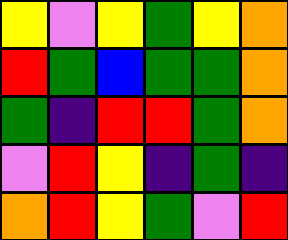[["yellow", "violet", "yellow", "green", "yellow", "orange"], ["red", "green", "blue", "green", "green", "orange"], ["green", "indigo", "red", "red", "green", "orange"], ["violet", "red", "yellow", "indigo", "green", "indigo"], ["orange", "red", "yellow", "green", "violet", "red"]]